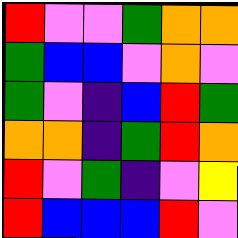[["red", "violet", "violet", "green", "orange", "orange"], ["green", "blue", "blue", "violet", "orange", "violet"], ["green", "violet", "indigo", "blue", "red", "green"], ["orange", "orange", "indigo", "green", "red", "orange"], ["red", "violet", "green", "indigo", "violet", "yellow"], ["red", "blue", "blue", "blue", "red", "violet"]]